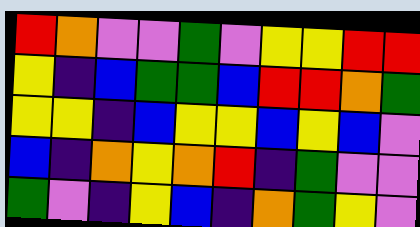[["red", "orange", "violet", "violet", "green", "violet", "yellow", "yellow", "red", "red"], ["yellow", "indigo", "blue", "green", "green", "blue", "red", "red", "orange", "green"], ["yellow", "yellow", "indigo", "blue", "yellow", "yellow", "blue", "yellow", "blue", "violet"], ["blue", "indigo", "orange", "yellow", "orange", "red", "indigo", "green", "violet", "violet"], ["green", "violet", "indigo", "yellow", "blue", "indigo", "orange", "green", "yellow", "violet"]]